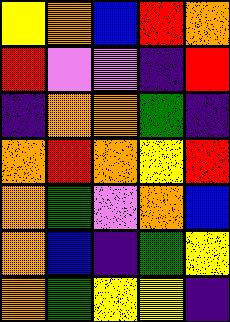[["yellow", "orange", "blue", "red", "orange"], ["red", "violet", "violet", "indigo", "red"], ["indigo", "orange", "orange", "green", "indigo"], ["orange", "red", "orange", "yellow", "red"], ["orange", "green", "violet", "orange", "blue"], ["orange", "blue", "indigo", "green", "yellow"], ["orange", "green", "yellow", "yellow", "indigo"]]